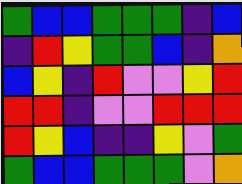[["green", "blue", "blue", "green", "green", "green", "indigo", "blue"], ["indigo", "red", "yellow", "green", "green", "blue", "indigo", "orange"], ["blue", "yellow", "indigo", "red", "violet", "violet", "yellow", "red"], ["red", "red", "indigo", "violet", "violet", "red", "red", "red"], ["red", "yellow", "blue", "indigo", "indigo", "yellow", "violet", "green"], ["green", "blue", "blue", "green", "green", "green", "violet", "orange"]]